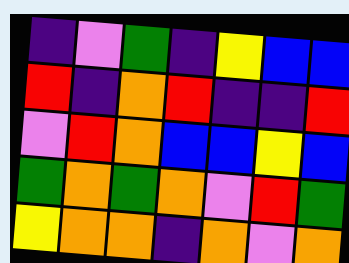[["indigo", "violet", "green", "indigo", "yellow", "blue", "blue"], ["red", "indigo", "orange", "red", "indigo", "indigo", "red"], ["violet", "red", "orange", "blue", "blue", "yellow", "blue"], ["green", "orange", "green", "orange", "violet", "red", "green"], ["yellow", "orange", "orange", "indigo", "orange", "violet", "orange"]]